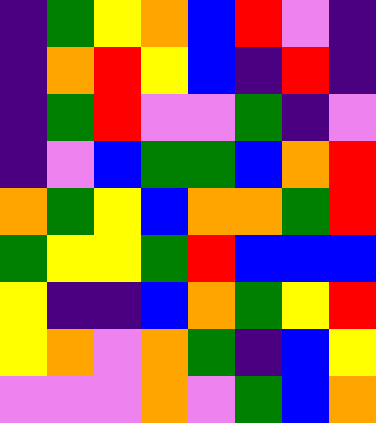[["indigo", "green", "yellow", "orange", "blue", "red", "violet", "indigo"], ["indigo", "orange", "red", "yellow", "blue", "indigo", "red", "indigo"], ["indigo", "green", "red", "violet", "violet", "green", "indigo", "violet"], ["indigo", "violet", "blue", "green", "green", "blue", "orange", "red"], ["orange", "green", "yellow", "blue", "orange", "orange", "green", "red"], ["green", "yellow", "yellow", "green", "red", "blue", "blue", "blue"], ["yellow", "indigo", "indigo", "blue", "orange", "green", "yellow", "red"], ["yellow", "orange", "violet", "orange", "green", "indigo", "blue", "yellow"], ["violet", "violet", "violet", "orange", "violet", "green", "blue", "orange"]]